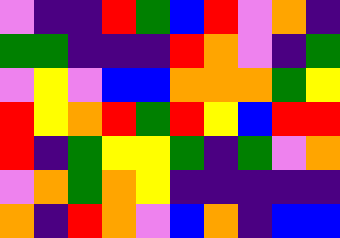[["violet", "indigo", "indigo", "red", "green", "blue", "red", "violet", "orange", "indigo"], ["green", "green", "indigo", "indigo", "indigo", "red", "orange", "violet", "indigo", "green"], ["violet", "yellow", "violet", "blue", "blue", "orange", "orange", "orange", "green", "yellow"], ["red", "yellow", "orange", "red", "green", "red", "yellow", "blue", "red", "red"], ["red", "indigo", "green", "yellow", "yellow", "green", "indigo", "green", "violet", "orange"], ["violet", "orange", "green", "orange", "yellow", "indigo", "indigo", "indigo", "indigo", "indigo"], ["orange", "indigo", "red", "orange", "violet", "blue", "orange", "indigo", "blue", "blue"]]